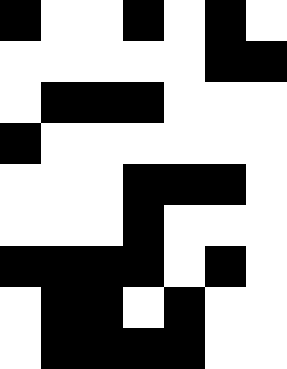[["black", "white", "white", "black", "white", "black", "white"], ["white", "white", "white", "white", "white", "black", "black"], ["white", "black", "black", "black", "white", "white", "white"], ["black", "white", "white", "white", "white", "white", "white"], ["white", "white", "white", "black", "black", "black", "white"], ["white", "white", "white", "black", "white", "white", "white"], ["black", "black", "black", "black", "white", "black", "white"], ["white", "black", "black", "white", "black", "white", "white"], ["white", "black", "black", "black", "black", "white", "white"]]